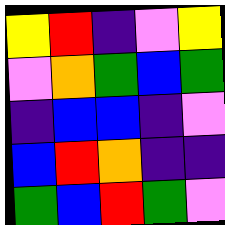[["yellow", "red", "indigo", "violet", "yellow"], ["violet", "orange", "green", "blue", "green"], ["indigo", "blue", "blue", "indigo", "violet"], ["blue", "red", "orange", "indigo", "indigo"], ["green", "blue", "red", "green", "violet"]]